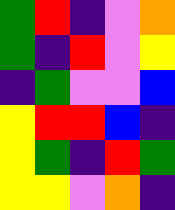[["green", "red", "indigo", "violet", "orange"], ["green", "indigo", "red", "violet", "yellow"], ["indigo", "green", "violet", "violet", "blue"], ["yellow", "red", "red", "blue", "indigo"], ["yellow", "green", "indigo", "red", "green"], ["yellow", "yellow", "violet", "orange", "indigo"]]